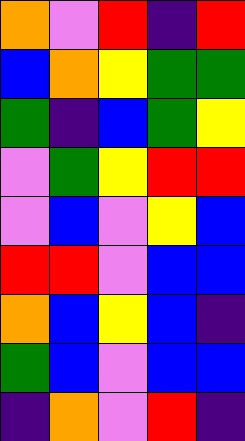[["orange", "violet", "red", "indigo", "red"], ["blue", "orange", "yellow", "green", "green"], ["green", "indigo", "blue", "green", "yellow"], ["violet", "green", "yellow", "red", "red"], ["violet", "blue", "violet", "yellow", "blue"], ["red", "red", "violet", "blue", "blue"], ["orange", "blue", "yellow", "blue", "indigo"], ["green", "blue", "violet", "blue", "blue"], ["indigo", "orange", "violet", "red", "indigo"]]